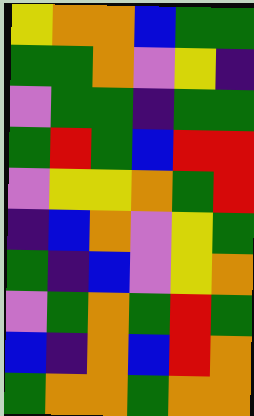[["yellow", "orange", "orange", "blue", "green", "green"], ["green", "green", "orange", "violet", "yellow", "indigo"], ["violet", "green", "green", "indigo", "green", "green"], ["green", "red", "green", "blue", "red", "red"], ["violet", "yellow", "yellow", "orange", "green", "red"], ["indigo", "blue", "orange", "violet", "yellow", "green"], ["green", "indigo", "blue", "violet", "yellow", "orange"], ["violet", "green", "orange", "green", "red", "green"], ["blue", "indigo", "orange", "blue", "red", "orange"], ["green", "orange", "orange", "green", "orange", "orange"]]